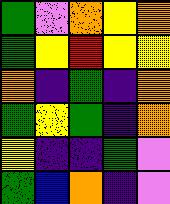[["green", "violet", "orange", "yellow", "orange"], ["green", "yellow", "red", "yellow", "yellow"], ["orange", "indigo", "green", "indigo", "orange"], ["green", "yellow", "green", "indigo", "orange"], ["yellow", "indigo", "indigo", "green", "violet"], ["green", "blue", "orange", "indigo", "violet"]]